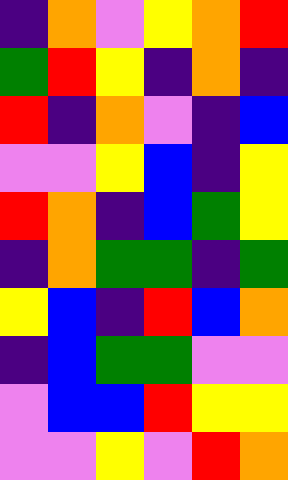[["indigo", "orange", "violet", "yellow", "orange", "red"], ["green", "red", "yellow", "indigo", "orange", "indigo"], ["red", "indigo", "orange", "violet", "indigo", "blue"], ["violet", "violet", "yellow", "blue", "indigo", "yellow"], ["red", "orange", "indigo", "blue", "green", "yellow"], ["indigo", "orange", "green", "green", "indigo", "green"], ["yellow", "blue", "indigo", "red", "blue", "orange"], ["indigo", "blue", "green", "green", "violet", "violet"], ["violet", "blue", "blue", "red", "yellow", "yellow"], ["violet", "violet", "yellow", "violet", "red", "orange"]]